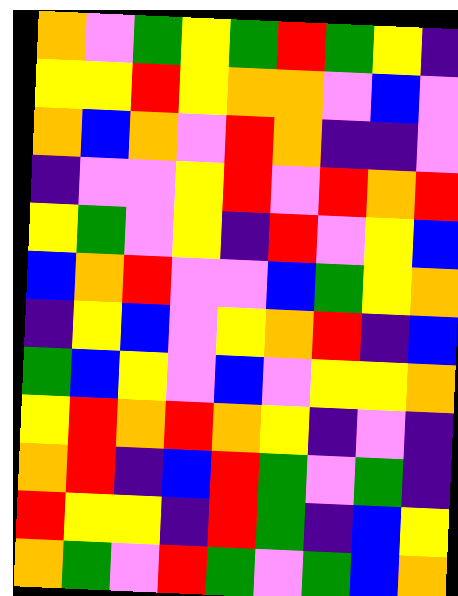[["orange", "violet", "green", "yellow", "green", "red", "green", "yellow", "indigo"], ["yellow", "yellow", "red", "yellow", "orange", "orange", "violet", "blue", "violet"], ["orange", "blue", "orange", "violet", "red", "orange", "indigo", "indigo", "violet"], ["indigo", "violet", "violet", "yellow", "red", "violet", "red", "orange", "red"], ["yellow", "green", "violet", "yellow", "indigo", "red", "violet", "yellow", "blue"], ["blue", "orange", "red", "violet", "violet", "blue", "green", "yellow", "orange"], ["indigo", "yellow", "blue", "violet", "yellow", "orange", "red", "indigo", "blue"], ["green", "blue", "yellow", "violet", "blue", "violet", "yellow", "yellow", "orange"], ["yellow", "red", "orange", "red", "orange", "yellow", "indigo", "violet", "indigo"], ["orange", "red", "indigo", "blue", "red", "green", "violet", "green", "indigo"], ["red", "yellow", "yellow", "indigo", "red", "green", "indigo", "blue", "yellow"], ["orange", "green", "violet", "red", "green", "violet", "green", "blue", "orange"]]